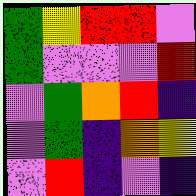[["green", "yellow", "red", "red", "violet"], ["green", "violet", "violet", "violet", "red"], ["violet", "green", "orange", "red", "indigo"], ["violet", "green", "indigo", "orange", "yellow"], ["violet", "red", "indigo", "violet", "indigo"]]